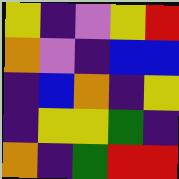[["yellow", "indigo", "violet", "yellow", "red"], ["orange", "violet", "indigo", "blue", "blue"], ["indigo", "blue", "orange", "indigo", "yellow"], ["indigo", "yellow", "yellow", "green", "indigo"], ["orange", "indigo", "green", "red", "red"]]